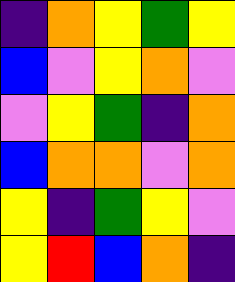[["indigo", "orange", "yellow", "green", "yellow"], ["blue", "violet", "yellow", "orange", "violet"], ["violet", "yellow", "green", "indigo", "orange"], ["blue", "orange", "orange", "violet", "orange"], ["yellow", "indigo", "green", "yellow", "violet"], ["yellow", "red", "blue", "orange", "indigo"]]